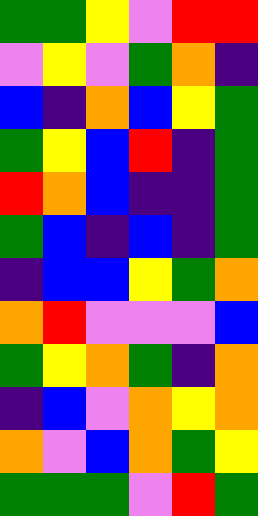[["green", "green", "yellow", "violet", "red", "red"], ["violet", "yellow", "violet", "green", "orange", "indigo"], ["blue", "indigo", "orange", "blue", "yellow", "green"], ["green", "yellow", "blue", "red", "indigo", "green"], ["red", "orange", "blue", "indigo", "indigo", "green"], ["green", "blue", "indigo", "blue", "indigo", "green"], ["indigo", "blue", "blue", "yellow", "green", "orange"], ["orange", "red", "violet", "violet", "violet", "blue"], ["green", "yellow", "orange", "green", "indigo", "orange"], ["indigo", "blue", "violet", "orange", "yellow", "orange"], ["orange", "violet", "blue", "orange", "green", "yellow"], ["green", "green", "green", "violet", "red", "green"]]